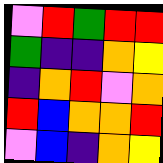[["violet", "red", "green", "red", "red"], ["green", "indigo", "indigo", "orange", "yellow"], ["indigo", "orange", "red", "violet", "orange"], ["red", "blue", "orange", "orange", "red"], ["violet", "blue", "indigo", "orange", "yellow"]]